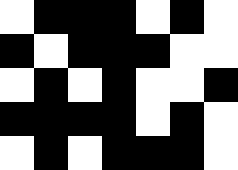[["white", "black", "black", "black", "white", "black", "white"], ["black", "white", "black", "black", "black", "white", "white"], ["white", "black", "white", "black", "white", "white", "black"], ["black", "black", "black", "black", "white", "black", "white"], ["white", "black", "white", "black", "black", "black", "white"]]